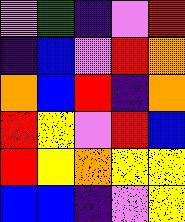[["violet", "green", "indigo", "violet", "red"], ["indigo", "blue", "violet", "red", "orange"], ["orange", "blue", "red", "indigo", "orange"], ["red", "yellow", "violet", "red", "blue"], ["red", "yellow", "orange", "yellow", "yellow"], ["blue", "blue", "indigo", "violet", "yellow"]]